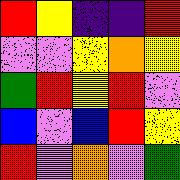[["red", "yellow", "indigo", "indigo", "red"], ["violet", "violet", "yellow", "orange", "yellow"], ["green", "red", "yellow", "red", "violet"], ["blue", "violet", "blue", "red", "yellow"], ["red", "violet", "orange", "violet", "green"]]